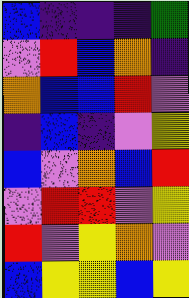[["blue", "indigo", "indigo", "indigo", "green"], ["violet", "red", "blue", "orange", "indigo"], ["orange", "blue", "blue", "red", "violet"], ["indigo", "blue", "indigo", "violet", "yellow"], ["blue", "violet", "orange", "blue", "red"], ["violet", "red", "red", "violet", "yellow"], ["red", "violet", "yellow", "orange", "violet"], ["blue", "yellow", "yellow", "blue", "yellow"]]